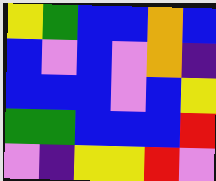[["yellow", "green", "blue", "blue", "orange", "blue"], ["blue", "violet", "blue", "violet", "orange", "indigo"], ["blue", "blue", "blue", "violet", "blue", "yellow"], ["green", "green", "blue", "blue", "blue", "red"], ["violet", "indigo", "yellow", "yellow", "red", "violet"]]